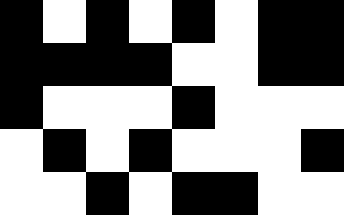[["black", "white", "black", "white", "black", "white", "black", "black"], ["black", "black", "black", "black", "white", "white", "black", "black"], ["black", "white", "white", "white", "black", "white", "white", "white"], ["white", "black", "white", "black", "white", "white", "white", "black"], ["white", "white", "black", "white", "black", "black", "white", "white"]]